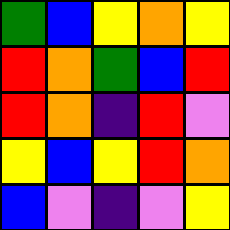[["green", "blue", "yellow", "orange", "yellow"], ["red", "orange", "green", "blue", "red"], ["red", "orange", "indigo", "red", "violet"], ["yellow", "blue", "yellow", "red", "orange"], ["blue", "violet", "indigo", "violet", "yellow"]]